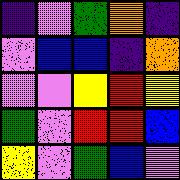[["indigo", "violet", "green", "orange", "indigo"], ["violet", "blue", "blue", "indigo", "orange"], ["violet", "violet", "yellow", "red", "yellow"], ["green", "violet", "red", "red", "blue"], ["yellow", "violet", "green", "blue", "violet"]]